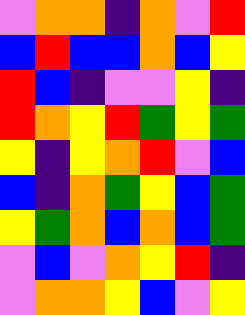[["violet", "orange", "orange", "indigo", "orange", "violet", "red"], ["blue", "red", "blue", "blue", "orange", "blue", "yellow"], ["red", "blue", "indigo", "violet", "violet", "yellow", "indigo"], ["red", "orange", "yellow", "red", "green", "yellow", "green"], ["yellow", "indigo", "yellow", "orange", "red", "violet", "blue"], ["blue", "indigo", "orange", "green", "yellow", "blue", "green"], ["yellow", "green", "orange", "blue", "orange", "blue", "green"], ["violet", "blue", "violet", "orange", "yellow", "red", "indigo"], ["violet", "orange", "orange", "yellow", "blue", "violet", "yellow"]]